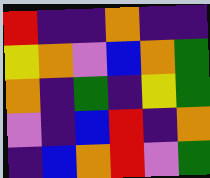[["red", "indigo", "indigo", "orange", "indigo", "indigo"], ["yellow", "orange", "violet", "blue", "orange", "green"], ["orange", "indigo", "green", "indigo", "yellow", "green"], ["violet", "indigo", "blue", "red", "indigo", "orange"], ["indigo", "blue", "orange", "red", "violet", "green"]]